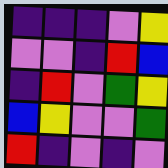[["indigo", "indigo", "indigo", "violet", "yellow"], ["violet", "violet", "indigo", "red", "blue"], ["indigo", "red", "violet", "green", "yellow"], ["blue", "yellow", "violet", "violet", "green"], ["red", "indigo", "violet", "indigo", "violet"]]